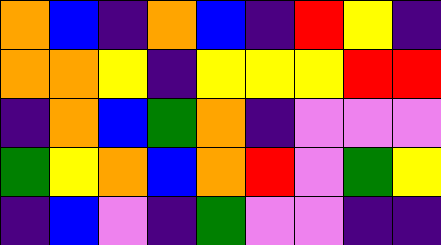[["orange", "blue", "indigo", "orange", "blue", "indigo", "red", "yellow", "indigo"], ["orange", "orange", "yellow", "indigo", "yellow", "yellow", "yellow", "red", "red"], ["indigo", "orange", "blue", "green", "orange", "indigo", "violet", "violet", "violet"], ["green", "yellow", "orange", "blue", "orange", "red", "violet", "green", "yellow"], ["indigo", "blue", "violet", "indigo", "green", "violet", "violet", "indigo", "indigo"]]